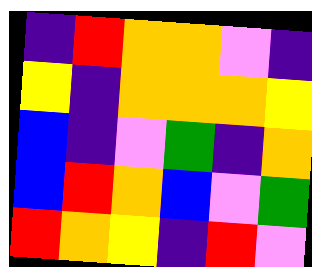[["indigo", "red", "orange", "orange", "violet", "indigo"], ["yellow", "indigo", "orange", "orange", "orange", "yellow"], ["blue", "indigo", "violet", "green", "indigo", "orange"], ["blue", "red", "orange", "blue", "violet", "green"], ["red", "orange", "yellow", "indigo", "red", "violet"]]